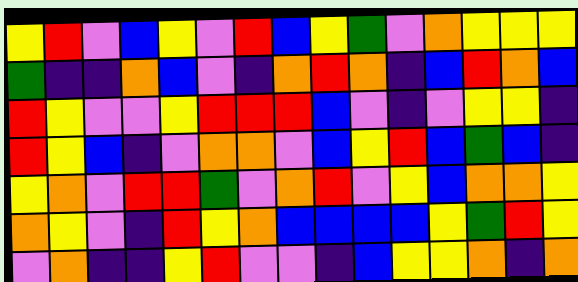[["yellow", "red", "violet", "blue", "yellow", "violet", "red", "blue", "yellow", "green", "violet", "orange", "yellow", "yellow", "yellow"], ["green", "indigo", "indigo", "orange", "blue", "violet", "indigo", "orange", "red", "orange", "indigo", "blue", "red", "orange", "blue"], ["red", "yellow", "violet", "violet", "yellow", "red", "red", "red", "blue", "violet", "indigo", "violet", "yellow", "yellow", "indigo"], ["red", "yellow", "blue", "indigo", "violet", "orange", "orange", "violet", "blue", "yellow", "red", "blue", "green", "blue", "indigo"], ["yellow", "orange", "violet", "red", "red", "green", "violet", "orange", "red", "violet", "yellow", "blue", "orange", "orange", "yellow"], ["orange", "yellow", "violet", "indigo", "red", "yellow", "orange", "blue", "blue", "blue", "blue", "yellow", "green", "red", "yellow"], ["violet", "orange", "indigo", "indigo", "yellow", "red", "violet", "violet", "indigo", "blue", "yellow", "yellow", "orange", "indigo", "orange"]]